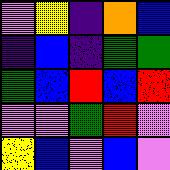[["violet", "yellow", "indigo", "orange", "blue"], ["indigo", "blue", "indigo", "green", "green"], ["green", "blue", "red", "blue", "red"], ["violet", "violet", "green", "red", "violet"], ["yellow", "blue", "violet", "blue", "violet"]]